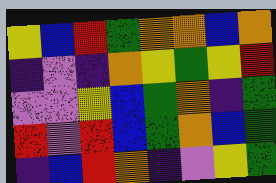[["yellow", "blue", "red", "green", "orange", "orange", "blue", "orange"], ["indigo", "violet", "indigo", "orange", "yellow", "green", "yellow", "red"], ["violet", "violet", "yellow", "blue", "green", "orange", "indigo", "green"], ["red", "violet", "red", "blue", "green", "orange", "blue", "green"], ["indigo", "blue", "red", "orange", "indigo", "violet", "yellow", "green"]]